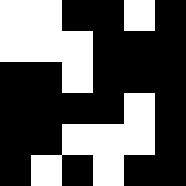[["white", "white", "black", "black", "white", "black"], ["white", "white", "white", "black", "black", "black"], ["black", "black", "white", "black", "black", "black"], ["black", "black", "black", "black", "white", "black"], ["black", "black", "white", "white", "white", "black"], ["black", "white", "black", "white", "black", "black"]]